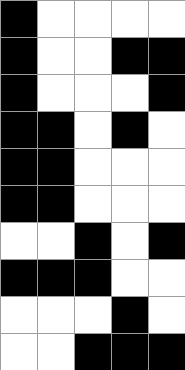[["black", "white", "white", "white", "white"], ["black", "white", "white", "black", "black"], ["black", "white", "white", "white", "black"], ["black", "black", "white", "black", "white"], ["black", "black", "white", "white", "white"], ["black", "black", "white", "white", "white"], ["white", "white", "black", "white", "black"], ["black", "black", "black", "white", "white"], ["white", "white", "white", "black", "white"], ["white", "white", "black", "black", "black"]]